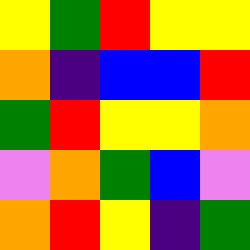[["yellow", "green", "red", "yellow", "yellow"], ["orange", "indigo", "blue", "blue", "red"], ["green", "red", "yellow", "yellow", "orange"], ["violet", "orange", "green", "blue", "violet"], ["orange", "red", "yellow", "indigo", "green"]]